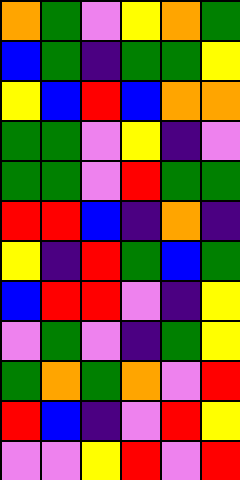[["orange", "green", "violet", "yellow", "orange", "green"], ["blue", "green", "indigo", "green", "green", "yellow"], ["yellow", "blue", "red", "blue", "orange", "orange"], ["green", "green", "violet", "yellow", "indigo", "violet"], ["green", "green", "violet", "red", "green", "green"], ["red", "red", "blue", "indigo", "orange", "indigo"], ["yellow", "indigo", "red", "green", "blue", "green"], ["blue", "red", "red", "violet", "indigo", "yellow"], ["violet", "green", "violet", "indigo", "green", "yellow"], ["green", "orange", "green", "orange", "violet", "red"], ["red", "blue", "indigo", "violet", "red", "yellow"], ["violet", "violet", "yellow", "red", "violet", "red"]]